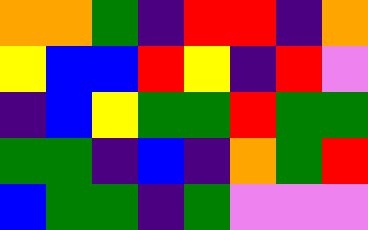[["orange", "orange", "green", "indigo", "red", "red", "indigo", "orange"], ["yellow", "blue", "blue", "red", "yellow", "indigo", "red", "violet"], ["indigo", "blue", "yellow", "green", "green", "red", "green", "green"], ["green", "green", "indigo", "blue", "indigo", "orange", "green", "red"], ["blue", "green", "green", "indigo", "green", "violet", "violet", "violet"]]